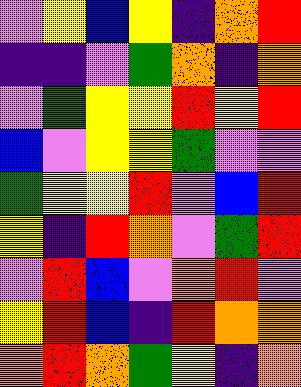[["violet", "yellow", "blue", "yellow", "indigo", "orange", "red"], ["indigo", "indigo", "violet", "green", "orange", "indigo", "orange"], ["violet", "green", "yellow", "yellow", "red", "yellow", "red"], ["blue", "violet", "yellow", "yellow", "green", "violet", "violet"], ["green", "yellow", "yellow", "red", "violet", "blue", "red"], ["yellow", "indigo", "red", "orange", "violet", "green", "red"], ["violet", "red", "blue", "violet", "orange", "red", "violet"], ["yellow", "red", "blue", "indigo", "red", "orange", "orange"], ["orange", "red", "orange", "green", "yellow", "indigo", "orange"]]